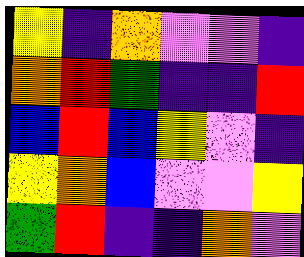[["yellow", "indigo", "orange", "violet", "violet", "indigo"], ["orange", "red", "green", "indigo", "indigo", "red"], ["blue", "red", "blue", "yellow", "violet", "indigo"], ["yellow", "orange", "blue", "violet", "violet", "yellow"], ["green", "red", "indigo", "indigo", "orange", "violet"]]